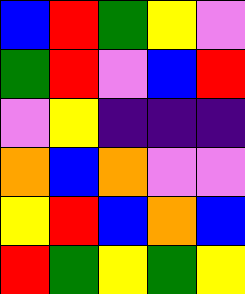[["blue", "red", "green", "yellow", "violet"], ["green", "red", "violet", "blue", "red"], ["violet", "yellow", "indigo", "indigo", "indigo"], ["orange", "blue", "orange", "violet", "violet"], ["yellow", "red", "blue", "orange", "blue"], ["red", "green", "yellow", "green", "yellow"]]